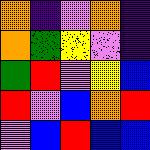[["orange", "indigo", "violet", "orange", "indigo"], ["orange", "green", "yellow", "violet", "indigo"], ["green", "red", "violet", "yellow", "blue"], ["red", "violet", "blue", "orange", "red"], ["violet", "blue", "red", "blue", "blue"]]